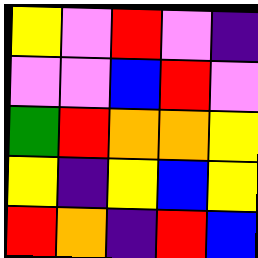[["yellow", "violet", "red", "violet", "indigo"], ["violet", "violet", "blue", "red", "violet"], ["green", "red", "orange", "orange", "yellow"], ["yellow", "indigo", "yellow", "blue", "yellow"], ["red", "orange", "indigo", "red", "blue"]]